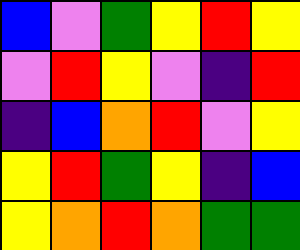[["blue", "violet", "green", "yellow", "red", "yellow"], ["violet", "red", "yellow", "violet", "indigo", "red"], ["indigo", "blue", "orange", "red", "violet", "yellow"], ["yellow", "red", "green", "yellow", "indigo", "blue"], ["yellow", "orange", "red", "orange", "green", "green"]]